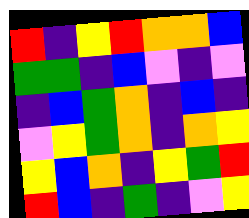[["red", "indigo", "yellow", "red", "orange", "orange", "blue"], ["green", "green", "indigo", "blue", "violet", "indigo", "violet"], ["indigo", "blue", "green", "orange", "indigo", "blue", "indigo"], ["violet", "yellow", "green", "orange", "indigo", "orange", "yellow"], ["yellow", "blue", "orange", "indigo", "yellow", "green", "red"], ["red", "blue", "indigo", "green", "indigo", "violet", "yellow"]]